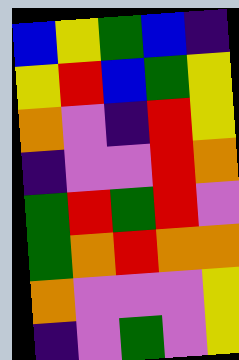[["blue", "yellow", "green", "blue", "indigo"], ["yellow", "red", "blue", "green", "yellow"], ["orange", "violet", "indigo", "red", "yellow"], ["indigo", "violet", "violet", "red", "orange"], ["green", "red", "green", "red", "violet"], ["green", "orange", "red", "orange", "orange"], ["orange", "violet", "violet", "violet", "yellow"], ["indigo", "violet", "green", "violet", "yellow"]]